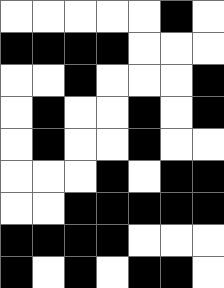[["white", "white", "white", "white", "white", "black", "white"], ["black", "black", "black", "black", "white", "white", "white"], ["white", "white", "black", "white", "white", "white", "black"], ["white", "black", "white", "white", "black", "white", "black"], ["white", "black", "white", "white", "black", "white", "white"], ["white", "white", "white", "black", "white", "black", "black"], ["white", "white", "black", "black", "black", "black", "black"], ["black", "black", "black", "black", "white", "white", "white"], ["black", "white", "black", "white", "black", "black", "white"]]